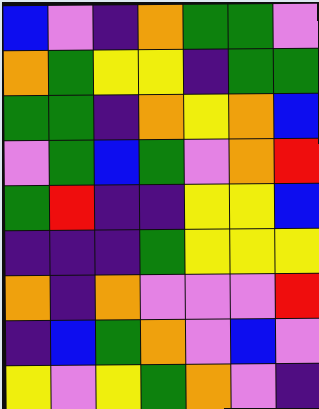[["blue", "violet", "indigo", "orange", "green", "green", "violet"], ["orange", "green", "yellow", "yellow", "indigo", "green", "green"], ["green", "green", "indigo", "orange", "yellow", "orange", "blue"], ["violet", "green", "blue", "green", "violet", "orange", "red"], ["green", "red", "indigo", "indigo", "yellow", "yellow", "blue"], ["indigo", "indigo", "indigo", "green", "yellow", "yellow", "yellow"], ["orange", "indigo", "orange", "violet", "violet", "violet", "red"], ["indigo", "blue", "green", "orange", "violet", "blue", "violet"], ["yellow", "violet", "yellow", "green", "orange", "violet", "indigo"]]